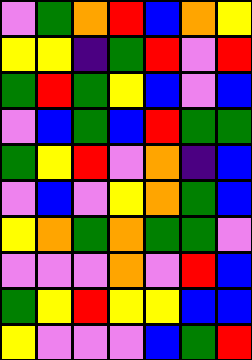[["violet", "green", "orange", "red", "blue", "orange", "yellow"], ["yellow", "yellow", "indigo", "green", "red", "violet", "red"], ["green", "red", "green", "yellow", "blue", "violet", "blue"], ["violet", "blue", "green", "blue", "red", "green", "green"], ["green", "yellow", "red", "violet", "orange", "indigo", "blue"], ["violet", "blue", "violet", "yellow", "orange", "green", "blue"], ["yellow", "orange", "green", "orange", "green", "green", "violet"], ["violet", "violet", "violet", "orange", "violet", "red", "blue"], ["green", "yellow", "red", "yellow", "yellow", "blue", "blue"], ["yellow", "violet", "violet", "violet", "blue", "green", "red"]]